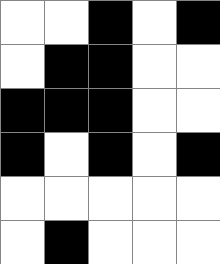[["white", "white", "black", "white", "black"], ["white", "black", "black", "white", "white"], ["black", "black", "black", "white", "white"], ["black", "white", "black", "white", "black"], ["white", "white", "white", "white", "white"], ["white", "black", "white", "white", "white"]]